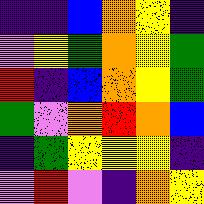[["indigo", "indigo", "blue", "orange", "yellow", "indigo"], ["violet", "yellow", "green", "orange", "yellow", "green"], ["red", "indigo", "blue", "orange", "yellow", "green"], ["green", "violet", "orange", "red", "orange", "blue"], ["indigo", "green", "yellow", "yellow", "yellow", "indigo"], ["violet", "red", "violet", "indigo", "orange", "yellow"]]